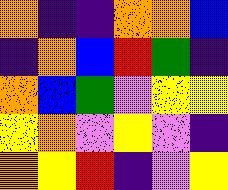[["orange", "indigo", "indigo", "orange", "orange", "blue"], ["indigo", "orange", "blue", "red", "green", "indigo"], ["orange", "blue", "green", "violet", "yellow", "yellow"], ["yellow", "orange", "violet", "yellow", "violet", "indigo"], ["orange", "yellow", "red", "indigo", "violet", "yellow"]]